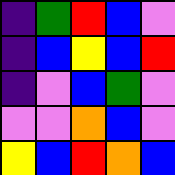[["indigo", "green", "red", "blue", "violet"], ["indigo", "blue", "yellow", "blue", "red"], ["indigo", "violet", "blue", "green", "violet"], ["violet", "violet", "orange", "blue", "violet"], ["yellow", "blue", "red", "orange", "blue"]]